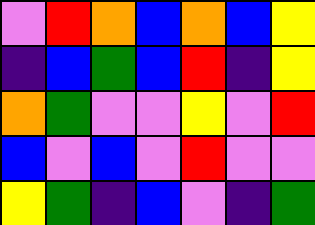[["violet", "red", "orange", "blue", "orange", "blue", "yellow"], ["indigo", "blue", "green", "blue", "red", "indigo", "yellow"], ["orange", "green", "violet", "violet", "yellow", "violet", "red"], ["blue", "violet", "blue", "violet", "red", "violet", "violet"], ["yellow", "green", "indigo", "blue", "violet", "indigo", "green"]]